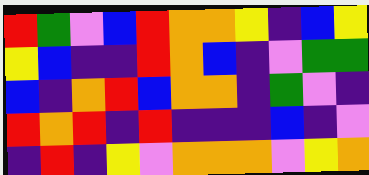[["red", "green", "violet", "blue", "red", "orange", "orange", "yellow", "indigo", "blue", "yellow"], ["yellow", "blue", "indigo", "indigo", "red", "orange", "blue", "indigo", "violet", "green", "green"], ["blue", "indigo", "orange", "red", "blue", "orange", "orange", "indigo", "green", "violet", "indigo"], ["red", "orange", "red", "indigo", "red", "indigo", "indigo", "indigo", "blue", "indigo", "violet"], ["indigo", "red", "indigo", "yellow", "violet", "orange", "orange", "orange", "violet", "yellow", "orange"]]